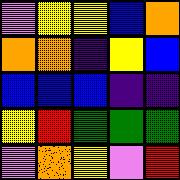[["violet", "yellow", "yellow", "blue", "orange"], ["orange", "orange", "indigo", "yellow", "blue"], ["blue", "blue", "blue", "indigo", "indigo"], ["yellow", "red", "green", "green", "green"], ["violet", "orange", "yellow", "violet", "red"]]